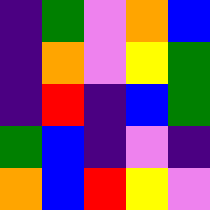[["indigo", "green", "violet", "orange", "blue"], ["indigo", "orange", "violet", "yellow", "green"], ["indigo", "red", "indigo", "blue", "green"], ["green", "blue", "indigo", "violet", "indigo"], ["orange", "blue", "red", "yellow", "violet"]]